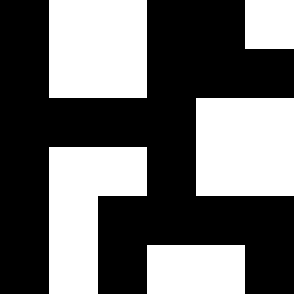[["black", "white", "white", "black", "black", "white"], ["black", "white", "white", "black", "black", "black"], ["black", "black", "black", "black", "white", "white"], ["black", "white", "white", "black", "white", "white"], ["black", "white", "black", "black", "black", "black"], ["black", "white", "black", "white", "white", "black"]]